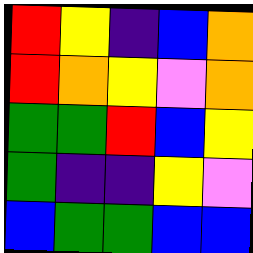[["red", "yellow", "indigo", "blue", "orange"], ["red", "orange", "yellow", "violet", "orange"], ["green", "green", "red", "blue", "yellow"], ["green", "indigo", "indigo", "yellow", "violet"], ["blue", "green", "green", "blue", "blue"]]